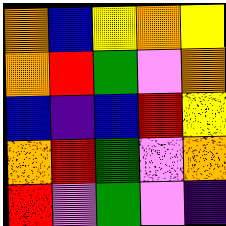[["orange", "blue", "yellow", "orange", "yellow"], ["orange", "red", "green", "violet", "orange"], ["blue", "indigo", "blue", "red", "yellow"], ["orange", "red", "green", "violet", "orange"], ["red", "violet", "green", "violet", "indigo"]]